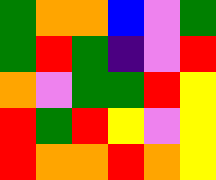[["green", "orange", "orange", "blue", "violet", "green"], ["green", "red", "green", "indigo", "violet", "red"], ["orange", "violet", "green", "green", "red", "yellow"], ["red", "green", "red", "yellow", "violet", "yellow"], ["red", "orange", "orange", "red", "orange", "yellow"]]